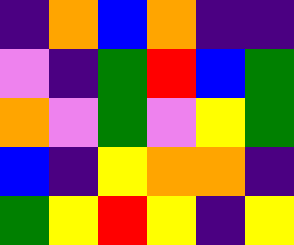[["indigo", "orange", "blue", "orange", "indigo", "indigo"], ["violet", "indigo", "green", "red", "blue", "green"], ["orange", "violet", "green", "violet", "yellow", "green"], ["blue", "indigo", "yellow", "orange", "orange", "indigo"], ["green", "yellow", "red", "yellow", "indigo", "yellow"]]